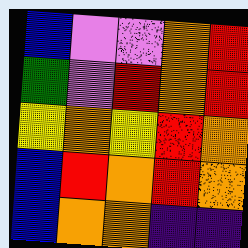[["blue", "violet", "violet", "orange", "red"], ["green", "violet", "red", "orange", "red"], ["yellow", "orange", "yellow", "red", "orange"], ["blue", "red", "orange", "red", "orange"], ["blue", "orange", "orange", "indigo", "indigo"]]